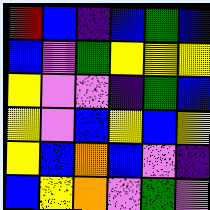[["red", "blue", "indigo", "blue", "green", "blue"], ["blue", "violet", "green", "yellow", "yellow", "yellow"], ["yellow", "violet", "violet", "indigo", "green", "blue"], ["yellow", "violet", "blue", "yellow", "blue", "yellow"], ["yellow", "blue", "orange", "blue", "violet", "indigo"], ["blue", "yellow", "orange", "violet", "green", "violet"]]